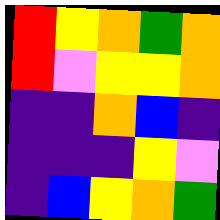[["red", "yellow", "orange", "green", "orange"], ["red", "violet", "yellow", "yellow", "orange"], ["indigo", "indigo", "orange", "blue", "indigo"], ["indigo", "indigo", "indigo", "yellow", "violet"], ["indigo", "blue", "yellow", "orange", "green"]]